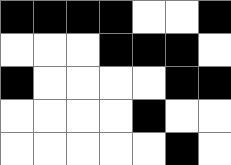[["black", "black", "black", "black", "white", "white", "black"], ["white", "white", "white", "black", "black", "black", "white"], ["black", "white", "white", "white", "white", "black", "black"], ["white", "white", "white", "white", "black", "white", "white"], ["white", "white", "white", "white", "white", "black", "white"]]